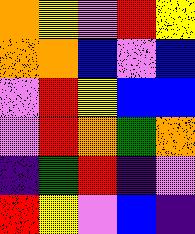[["orange", "yellow", "violet", "red", "yellow"], ["orange", "orange", "blue", "violet", "blue"], ["violet", "red", "yellow", "blue", "blue"], ["violet", "red", "orange", "green", "orange"], ["indigo", "green", "red", "indigo", "violet"], ["red", "yellow", "violet", "blue", "indigo"]]